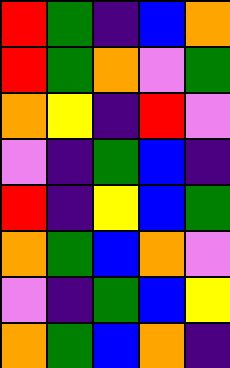[["red", "green", "indigo", "blue", "orange"], ["red", "green", "orange", "violet", "green"], ["orange", "yellow", "indigo", "red", "violet"], ["violet", "indigo", "green", "blue", "indigo"], ["red", "indigo", "yellow", "blue", "green"], ["orange", "green", "blue", "orange", "violet"], ["violet", "indigo", "green", "blue", "yellow"], ["orange", "green", "blue", "orange", "indigo"]]